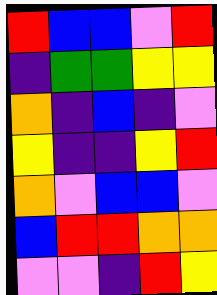[["red", "blue", "blue", "violet", "red"], ["indigo", "green", "green", "yellow", "yellow"], ["orange", "indigo", "blue", "indigo", "violet"], ["yellow", "indigo", "indigo", "yellow", "red"], ["orange", "violet", "blue", "blue", "violet"], ["blue", "red", "red", "orange", "orange"], ["violet", "violet", "indigo", "red", "yellow"]]